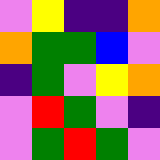[["violet", "yellow", "indigo", "indigo", "orange"], ["orange", "green", "green", "blue", "violet"], ["indigo", "green", "violet", "yellow", "orange"], ["violet", "red", "green", "violet", "indigo"], ["violet", "green", "red", "green", "violet"]]